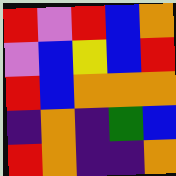[["red", "violet", "red", "blue", "orange"], ["violet", "blue", "yellow", "blue", "red"], ["red", "blue", "orange", "orange", "orange"], ["indigo", "orange", "indigo", "green", "blue"], ["red", "orange", "indigo", "indigo", "orange"]]